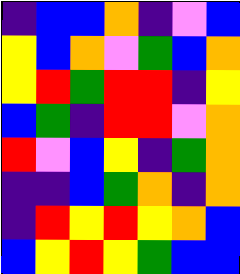[["indigo", "blue", "blue", "orange", "indigo", "violet", "blue"], ["yellow", "blue", "orange", "violet", "green", "blue", "orange"], ["yellow", "red", "green", "red", "red", "indigo", "yellow"], ["blue", "green", "indigo", "red", "red", "violet", "orange"], ["red", "violet", "blue", "yellow", "indigo", "green", "orange"], ["indigo", "indigo", "blue", "green", "orange", "indigo", "orange"], ["indigo", "red", "yellow", "red", "yellow", "orange", "blue"], ["blue", "yellow", "red", "yellow", "green", "blue", "blue"]]